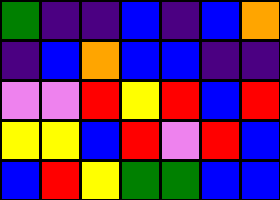[["green", "indigo", "indigo", "blue", "indigo", "blue", "orange"], ["indigo", "blue", "orange", "blue", "blue", "indigo", "indigo"], ["violet", "violet", "red", "yellow", "red", "blue", "red"], ["yellow", "yellow", "blue", "red", "violet", "red", "blue"], ["blue", "red", "yellow", "green", "green", "blue", "blue"]]